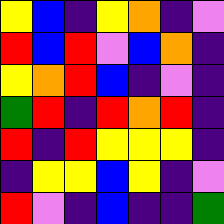[["yellow", "blue", "indigo", "yellow", "orange", "indigo", "violet"], ["red", "blue", "red", "violet", "blue", "orange", "indigo"], ["yellow", "orange", "red", "blue", "indigo", "violet", "indigo"], ["green", "red", "indigo", "red", "orange", "red", "indigo"], ["red", "indigo", "red", "yellow", "yellow", "yellow", "indigo"], ["indigo", "yellow", "yellow", "blue", "yellow", "indigo", "violet"], ["red", "violet", "indigo", "blue", "indigo", "indigo", "green"]]